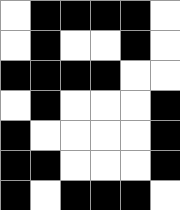[["white", "black", "black", "black", "black", "white"], ["white", "black", "white", "white", "black", "white"], ["black", "black", "black", "black", "white", "white"], ["white", "black", "white", "white", "white", "black"], ["black", "white", "white", "white", "white", "black"], ["black", "black", "white", "white", "white", "black"], ["black", "white", "black", "black", "black", "white"]]